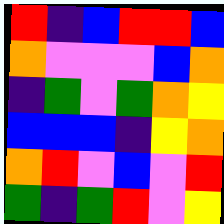[["red", "indigo", "blue", "red", "red", "blue"], ["orange", "violet", "violet", "violet", "blue", "orange"], ["indigo", "green", "violet", "green", "orange", "yellow"], ["blue", "blue", "blue", "indigo", "yellow", "orange"], ["orange", "red", "violet", "blue", "violet", "red"], ["green", "indigo", "green", "red", "violet", "yellow"]]